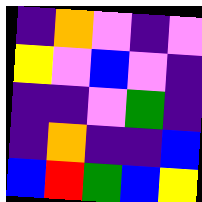[["indigo", "orange", "violet", "indigo", "violet"], ["yellow", "violet", "blue", "violet", "indigo"], ["indigo", "indigo", "violet", "green", "indigo"], ["indigo", "orange", "indigo", "indigo", "blue"], ["blue", "red", "green", "blue", "yellow"]]